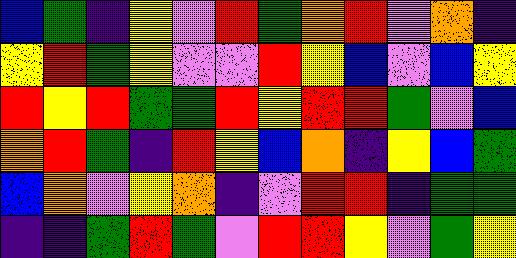[["blue", "green", "indigo", "yellow", "violet", "red", "green", "orange", "red", "violet", "orange", "indigo"], ["yellow", "red", "green", "yellow", "violet", "violet", "red", "yellow", "blue", "violet", "blue", "yellow"], ["red", "yellow", "red", "green", "green", "red", "yellow", "red", "red", "green", "violet", "blue"], ["orange", "red", "green", "indigo", "red", "yellow", "blue", "orange", "indigo", "yellow", "blue", "green"], ["blue", "orange", "violet", "yellow", "orange", "indigo", "violet", "red", "red", "indigo", "green", "green"], ["indigo", "indigo", "green", "red", "green", "violet", "red", "red", "yellow", "violet", "green", "yellow"]]